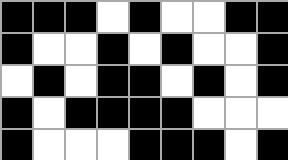[["black", "black", "black", "white", "black", "white", "white", "black", "black"], ["black", "white", "white", "black", "white", "black", "white", "white", "black"], ["white", "black", "white", "black", "black", "white", "black", "white", "black"], ["black", "white", "black", "black", "black", "black", "white", "white", "white"], ["black", "white", "white", "white", "black", "black", "black", "white", "black"]]